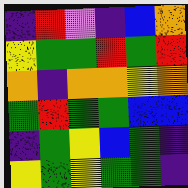[["indigo", "red", "violet", "indigo", "blue", "orange"], ["yellow", "green", "green", "red", "green", "red"], ["orange", "indigo", "orange", "orange", "yellow", "orange"], ["green", "red", "green", "green", "blue", "blue"], ["indigo", "green", "yellow", "blue", "green", "indigo"], ["yellow", "green", "yellow", "green", "green", "indigo"]]